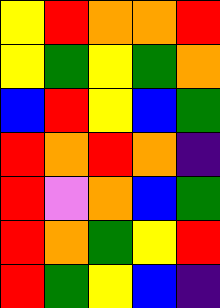[["yellow", "red", "orange", "orange", "red"], ["yellow", "green", "yellow", "green", "orange"], ["blue", "red", "yellow", "blue", "green"], ["red", "orange", "red", "orange", "indigo"], ["red", "violet", "orange", "blue", "green"], ["red", "orange", "green", "yellow", "red"], ["red", "green", "yellow", "blue", "indigo"]]